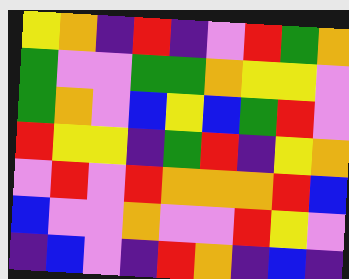[["yellow", "orange", "indigo", "red", "indigo", "violet", "red", "green", "orange"], ["green", "violet", "violet", "green", "green", "orange", "yellow", "yellow", "violet"], ["green", "orange", "violet", "blue", "yellow", "blue", "green", "red", "violet"], ["red", "yellow", "yellow", "indigo", "green", "red", "indigo", "yellow", "orange"], ["violet", "red", "violet", "red", "orange", "orange", "orange", "red", "blue"], ["blue", "violet", "violet", "orange", "violet", "violet", "red", "yellow", "violet"], ["indigo", "blue", "violet", "indigo", "red", "orange", "indigo", "blue", "indigo"]]